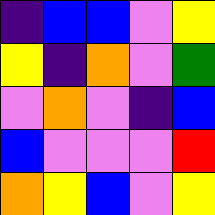[["indigo", "blue", "blue", "violet", "yellow"], ["yellow", "indigo", "orange", "violet", "green"], ["violet", "orange", "violet", "indigo", "blue"], ["blue", "violet", "violet", "violet", "red"], ["orange", "yellow", "blue", "violet", "yellow"]]